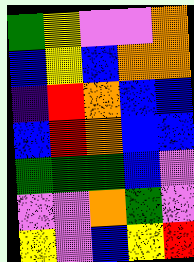[["green", "yellow", "violet", "violet", "orange"], ["blue", "yellow", "blue", "orange", "orange"], ["indigo", "red", "orange", "blue", "blue"], ["blue", "red", "orange", "blue", "blue"], ["green", "green", "green", "blue", "violet"], ["violet", "violet", "orange", "green", "violet"], ["yellow", "violet", "blue", "yellow", "red"]]